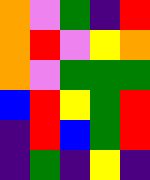[["orange", "violet", "green", "indigo", "red"], ["orange", "red", "violet", "yellow", "orange"], ["orange", "violet", "green", "green", "green"], ["blue", "red", "yellow", "green", "red"], ["indigo", "red", "blue", "green", "red"], ["indigo", "green", "indigo", "yellow", "indigo"]]